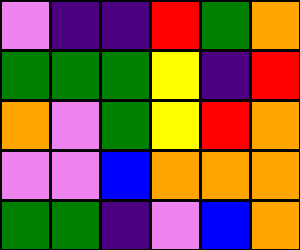[["violet", "indigo", "indigo", "red", "green", "orange"], ["green", "green", "green", "yellow", "indigo", "red"], ["orange", "violet", "green", "yellow", "red", "orange"], ["violet", "violet", "blue", "orange", "orange", "orange"], ["green", "green", "indigo", "violet", "blue", "orange"]]